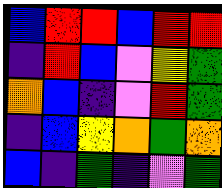[["blue", "red", "red", "blue", "red", "red"], ["indigo", "red", "blue", "violet", "yellow", "green"], ["orange", "blue", "indigo", "violet", "red", "green"], ["indigo", "blue", "yellow", "orange", "green", "orange"], ["blue", "indigo", "green", "indigo", "violet", "green"]]